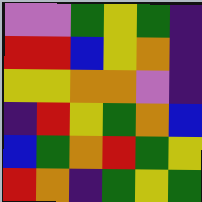[["violet", "violet", "green", "yellow", "green", "indigo"], ["red", "red", "blue", "yellow", "orange", "indigo"], ["yellow", "yellow", "orange", "orange", "violet", "indigo"], ["indigo", "red", "yellow", "green", "orange", "blue"], ["blue", "green", "orange", "red", "green", "yellow"], ["red", "orange", "indigo", "green", "yellow", "green"]]